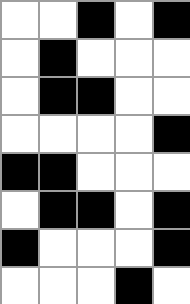[["white", "white", "black", "white", "black"], ["white", "black", "white", "white", "white"], ["white", "black", "black", "white", "white"], ["white", "white", "white", "white", "black"], ["black", "black", "white", "white", "white"], ["white", "black", "black", "white", "black"], ["black", "white", "white", "white", "black"], ["white", "white", "white", "black", "white"]]